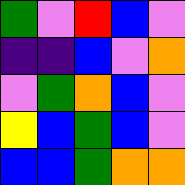[["green", "violet", "red", "blue", "violet"], ["indigo", "indigo", "blue", "violet", "orange"], ["violet", "green", "orange", "blue", "violet"], ["yellow", "blue", "green", "blue", "violet"], ["blue", "blue", "green", "orange", "orange"]]